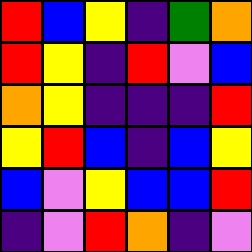[["red", "blue", "yellow", "indigo", "green", "orange"], ["red", "yellow", "indigo", "red", "violet", "blue"], ["orange", "yellow", "indigo", "indigo", "indigo", "red"], ["yellow", "red", "blue", "indigo", "blue", "yellow"], ["blue", "violet", "yellow", "blue", "blue", "red"], ["indigo", "violet", "red", "orange", "indigo", "violet"]]